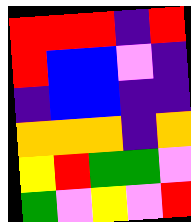[["red", "red", "red", "indigo", "red"], ["red", "blue", "blue", "violet", "indigo"], ["indigo", "blue", "blue", "indigo", "indigo"], ["orange", "orange", "orange", "indigo", "orange"], ["yellow", "red", "green", "green", "violet"], ["green", "violet", "yellow", "violet", "red"]]